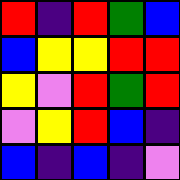[["red", "indigo", "red", "green", "blue"], ["blue", "yellow", "yellow", "red", "red"], ["yellow", "violet", "red", "green", "red"], ["violet", "yellow", "red", "blue", "indigo"], ["blue", "indigo", "blue", "indigo", "violet"]]